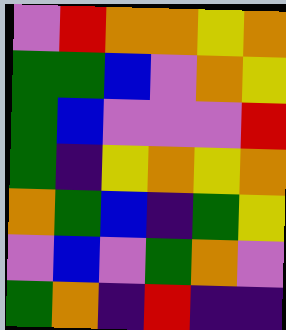[["violet", "red", "orange", "orange", "yellow", "orange"], ["green", "green", "blue", "violet", "orange", "yellow"], ["green", "blue", "violet", "violet", "violet", "red"], ["green", "indigo", "yellow", "orange", "yellow", "orange"], ["orange", "green", "blue", "indigo", "green", "yellow"], ["violet", "blue", "violet", "green", "orange", "violet"], ["green", "orange", "indigo", "red", "indigo", "indigo"]]